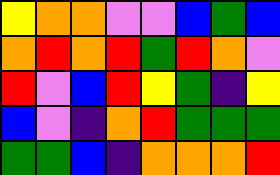[["yellow", "orange", "orange", "violet", "violet", "blue", "green", "blue"], ["orange", "red", "orange", "red", "green", "red", "orange", "violet"], ["red", "violet", "blue", "red", "yellow", "green", "indigo", "yellow"], ["blue", "violet", "indigo", "orange", "red", "green", "green", "green"], ["green", "green", "blue", "indigo", "orange", "orange", "orange", "red"]]